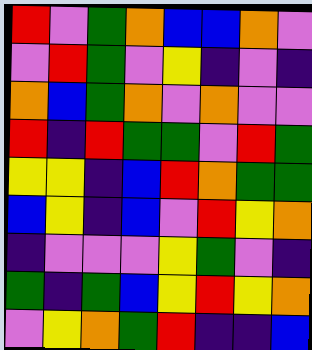[["red", "violet", "green", "orange", "blue", "blue", "orange", "violet"], ["violet", "red", "green", "violet", "yellow", "indigo", "violet", "indigo"], ["orange", "blue", "green", "orange", "violet", "orange", "violet", "violet"], ["red", "indigo", "red", "green", "green", "violet", "red", "green"], ["yellow", "yellow", "indigo", "blue", "red", "orange", "green", "green"], ["blue", "yellow", "indigo", "blue", "violet", "red", "yellow", "orange"], ["indigo", "violet", "violet", "violet", "yellow", "green", "violet", "indigo"], ["green", "indigo", "green", "blue", "yellow", "red", "yellow", "orange"], ["violet", "yellow", "orange", "green", "red", "indigo", "indigo", "blue"]]